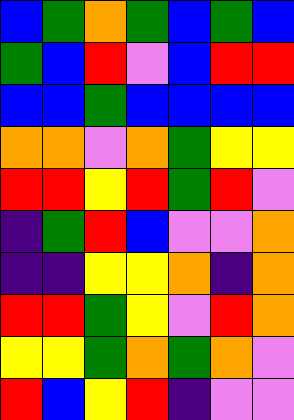[["blue", "green", "orange", "green", "blue", "green", "blue"], ["green", "blue", "red", "violet", "blue", "red", "red"], ["blue", "blue", "green", "blue", "blue", "blue", "blue"], ["orange", "orange", "violet", "orange", "green", "yellow", "yellow"], ["red", "red", "yellow", "red", "green", "red", "violet"], ["indigo", "green", "red", "blue", "violet", "violet", "orange"], ["indigo", "indigo", "yellow", "yellow", "orange", "indigo", "orange"], ["red", "red", "green", "yellow", "violet", "red", "orange"], ["yellow", "yellow", "green", "orange", "green", "orange", "violet"], ["red", "blue", "yellow", "red", "indigo", "violet", "violet"]]